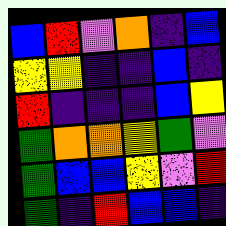[["blue", "red", "violet", "orange", "indigo", "blue"], ["yellow", "yellow", "indigo", "indigo", "blue", "indigo"], ["red", "indigo", "indigo", "indigo", "blue", "yellow"], ["green", "orange", "orange", "yellow", "green", "violet"], ["green", "blue", "blue", "yellow", "violet", "red"], ["green", "indigo", "red", "blue", "blue", "indigo"]]